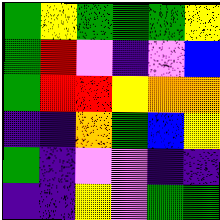[["green", "yellow", "green", "green", "green", "yellow"], ["green", "red", "violet", "indigo", "violet", "blue"], ["green", "red", "red", "yellow", "orange", "orange"], ["indigo", "indigo", "orange", "green", "blue", "yellow"], ["green", "indigo", "violet", "violet", "indigo", "indigo"], ["indigo", "indigo", "yellow", "violet", "green", "green"]]